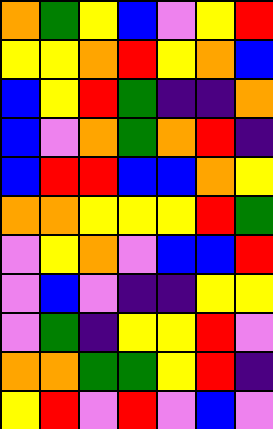[["orange", "green", "yellow", "blue", "violet", "yellow", "red"], ["yellow", "yellow", "orange", "red", "yellow", "orange", "blue"], ["blue", "yellow", "red", "green", "indigo", "indigo", "orange"], ["blue", "violet", "orange", "green", "orange", "red", "indigo"], ["blue", "red", "red", "blue", "blue", "orange", "yellow"], ["orange", "orange", "yellow", "yellow", "yellow", "red", "green"], ["violet", "yellow", "orange", "violet", "blue", "blue", "red"], ["violet", "blue", "violet", "indigo", "indigo", "yellow", "yellow"], ["violet", "green", "indigo", "yellow", "yellow", "red", "violet"], ["orange", "orange", "green", "green", "yellow", "red", "indigo"], ["yellow", "red", "violet", "red", "violet", "blue", "violet"]]